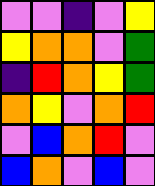[["violet", "violet", "indigo", "violet", "yellow"], ["yellow", "orange", "orange", "violet", "green"], ["indigo", "red", "orange", "yellow", "green"], ["orange", "yellow", "violet", "orange", "red"], ["violet", "blue", "orange", "red", "violet"], ["blue", "orange", "violet", "blue", "violet"]]